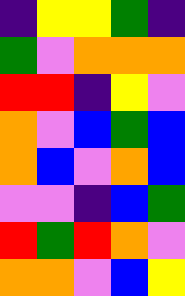[["indigo", "yellow", "yellow", "green", "indigo"], ["green", "violet", "orange", "orange", "orange"], ["red", "red", "indigo", "yellow", "violet"], ["orange", "violet", "blue", "green", "blue"], ["orange", "blue", "violet", "orange", "blue"], ["violet", "violet", "indigo", "blue", "green"], ["red", "green", "red", "orange", "violet"], ["orange", "orange", "violet", "blue", "yellow"]]